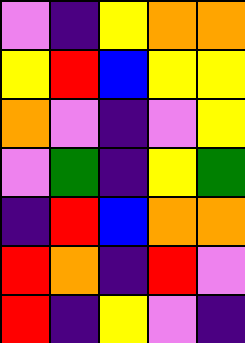[["violet", "indigo", "yellow", "orange", "orange"], ["yellow", "red", "blue", "yellow", "yellow"], ["orange", "violet", "indigo", "violet", "yellow"], ["violet", "green", "indigo", "yellow", "green"], ["indigo", "red", "blue", "orange", "orange"], ["red", "orange", "indigo", "red", "violet"], ["red", "indigo", "yellow", "violet", "indigo"]]